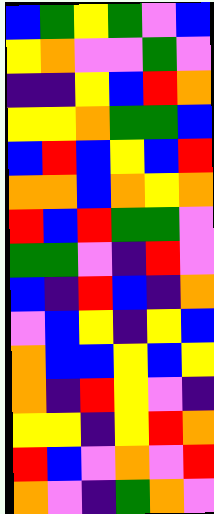[["blue", "green", "yellow", "green", "violet", "blue"], ["yellow", "orange", "violet", "violet", "green", "violet"], ["indigo", "indigo", "yellow", "blue", "red", "orange"], ["yellow", "yellow", "orange", "green", "green", "blue"], ["blue", "red", "blue", "yellow", "blue", "red"], ["orange", "orange", "blue", "orange", "yellow", "orange"], ["red", "blue", "red", "green", "green", "violet"], ["green", "green", "violet", "indigo", "red", "violet"], ["blue", "indigo", "red", "blue", "indigo", "orange"], ["violet", "blue", "yellow", "indigo", "yellow", "blue"], ["orange", "blue", "blue", "yellow", "blue", "yellow"], ["orange", "indigo", "red", "yellow", "violet", "indigo"], ["yellow", "yellow", "indigo", "yellow", "red", "orange"], ["red", "blue", "violet", "orange", "violet", "red"], ["orange", "violet", "indigo", "green", "orange", "violet"]]